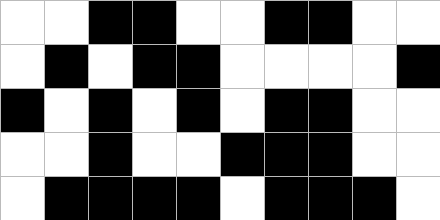[["white", "white", "black", "black", "white", "white", "black", "black", "white", "white"], ["white", "black", "white", "black", "black", "white", "white", "white", "white", "black"], ["black", "white", "black", "white", "black", "white", "black", "black", "white", "white"], ["white", "white", "black", "white", "white", "black", "black", "black", "white", "white"], ["white", "black", "black", "black", "black", "white", "black", "black", "black", "white"]]